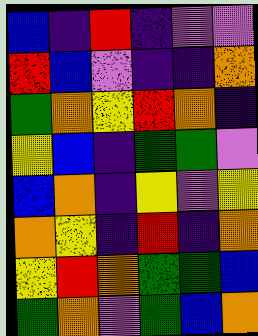[["blue", "indigo", "red", "indigo", "violet", "violet"], ["red", "blue", "violet", "indigo", "indigo", "orange"], ["green", "orange", "yellow", "red", "orange", "indigo"], ["yellow", "blue", "indigo", "green", "green", "violet"], ["blue", "orange", "indigo", "yellow", "violet", "yellow"], ["orange", "yellow", "indigo", "red", "indigo", "orange"], ["yellow", "red", "orange", "green", "green", "blue"], ["green", "orange", "violet", "green", "blue", "orange"]]